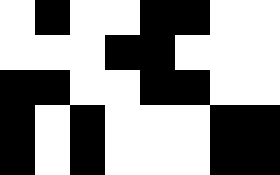[["white", "black", "white", "white", "black", "black", "white", "white"], ["white", "white", "white", "black", "black", "white", "white", "white"], ["black", "black", "white", "white", "black", "black", "white", "white"], ["black", "white", "black", "white", "white", "white", "black", "black"], ["black", "white", "black", "white", "white", "white", "black", "black"]]